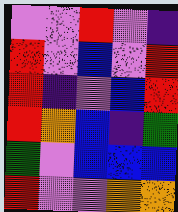[["violet", "violet", "red", "violet", "indigo"], ["red", "violet", "blue", "violet", "red"], ["red", "indigo", "violet", "blue", "red"], ["red", "orange", "blue", "indigo", "green"], ["green", "violet", "blue", "blue", "blue"], ["red", "violet", "violet", "orange", "orange"]]